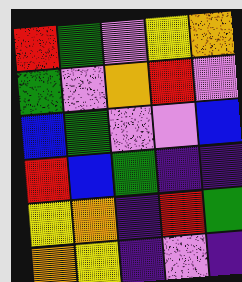[["red", "green", "violet", "yellow", "orange"], ["green", "violet", "orange", "red", "violet"], ["blue", "green", "violet", "violet", "blue"], ["red", "blue", "green", "indigo", "indigo"], ["yellow", "orange", "indigo", "red", "green"], ["orange", "yellow", "indigo", "violet", "indigo"]]